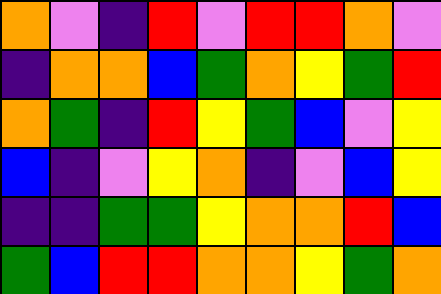[["orange", "violet", "indigo", "red", "violet", "red", "red", "orange", "violet"], ["indigo", "orange", "orange", "blue", "green", "orange", "yellow", "green", "red"], ["orange", "green", "indigo", "red", "yellow", "green", "blue", "violet", "yellow"], ["blue", "indigo", "violet", "yellow", "orange", "indigo", "violet", "blue", "yellow"], ["indigo", "indigo", "green", "green", "yellow", "orange", "orange", "red", "blue"], ["green", "blue", "red", "red", "orange", "orange", "yellow", "green", "orange"]]